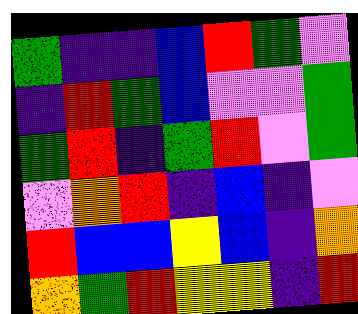[["green", "indigo", "indigo", "blue", "red", "green", "violet"], ["indigo", "red", "green", "blue", "violet", "violet", "green"], ["green", "red", "indigo", "green", "red", "violet", "green"], ["violet", "orange", "red", "indigo", "blue", "indigo", "violet"], ["red", "blue", "blue", "yellow", "blue", "indigo", "orange"], ["orange", "green", "red", "yellow", "yellow", "indigo", "red"]]